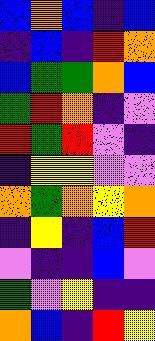[["blue", "orange", "blue", "indigo", "blue"], ["indigo", "blue", "indigo", "red", "orange"], ["blue", "green", "green", "orange", "blue"], ["green", "red", "orange", "indigo", "violet"], ["red", "green", "red", "violet", "indigo"], ["indigo", "yellow", "yellow", "violet", "violet"], ["orange", "green", "orange", "yellow", "orange"], ["indigo", "yellow", "indigo", "blue", "red"], ["violet", "indigo", "indigo", "blue", "violet"], ["green", "violet", "yellow", "indigo", "indigo"], ["orange", "blue", "indigo", "red", "yellow"]]